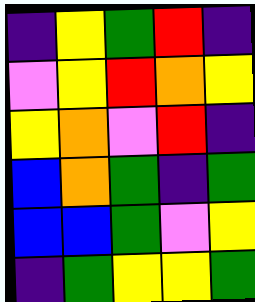[["indigo", "yellow", "green", "red", "indigo"], ["violet", "yellow", "red", "orange", "yellow"], ["yellow", "orange", "violet", "red", "indigo"], ["blue", "orange", "green", "indigo", "green"], ["blue", "blue", "green", "violet", "yellow"], ["indigo", "green", "yellow", "yellow", "green"]]